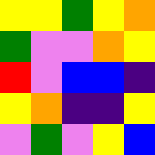[["yellow", "yellow", "green", "yellow", "orange"], ["green", "violet", "violet", "orange", "yellow"], ["red", "violet", "blue", "blue", "indigo"], ["yellow", "orange", "indigo", "indigo", "yellow"], ["violet", "green", "violet", "yellow", "blue"]]